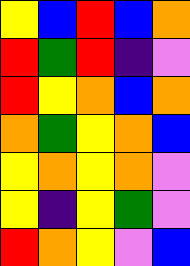[["yellow", "blue", "red", "blue", "orange"], ["red", "green", "red", "indigo", "violet"], ["red", "yellow", "orange", "blue", "orange"], ["orange", "green", "yellow", "orange", "blue"], ["yellow", "orange", "yellow", "orange", "violet"], ["yellow", "indigo", "yellow", "green", "violet"], ["red", "orange", "yellow", "violet", "blue"]]